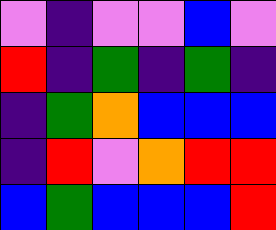[["violet", "indigo", "violet", "violet", "blue", "violet"], ["red", "indigo", "green", "indigo", "green", "indigo"], ["indigo", "green", "orange", "blue", "blue", "blue"], ["indigo", "red", "violet", "orange", "red", "red"], ["blue", "green", "blue", "blue", "blue", "red"]]